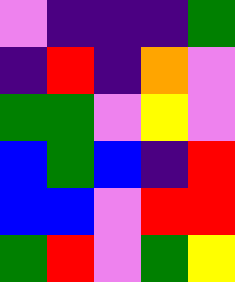[["violet", "indigo", "indigo", "indigo", "green"], ["indigo", "red", "indigo", "orange", "violet"], ["green", "green", "violet", "yellow", "violet"], ["blue", "green", "blue", "indigo", "red"], ["blue", "blue", "violet", "red", "red"], ["green", "red", "violet", "green", "yellow"]]